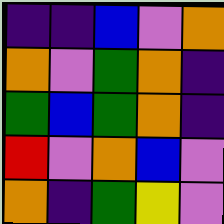[["indigo", "indigo", "blue", "violet", "orange"], ["orange", "violet", "green", "orange", "indigo"], ["green", "blue", "green", "orange", "indigo"], ["red", "violet", "orange", "blue", "violet"], ["orange", "indigo", "green", "yellow", "violet"]]